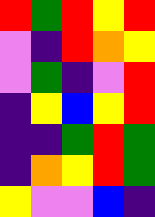[["red", "green", "red", "yellow", "red"], ["violet", "indigo", "red", "orange", "yellow"], ["violet", "green", "indigo", "violet", "red"], ["indigo", "yellow", "blue", "yellow", "red"], ["indigo", "indigo", "green", "red", "green"], ["indigo", "orange", "yellow", "red", "green"], ["yellow", "violet", "violet", "blue", "indigo"]]